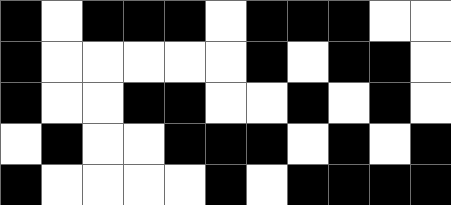[["black", "white", "black", "black", "black", "white", "black", "black", "black", "white", "white"], ["black", "white", "white", "white", "white", "white", "black", "white", "black", "black", "white"], ["black", "white", "white", "black", "black", "white", "white", "black", "white", "black", "white"], ["white", "black", "white", "white", "black", "black", "black", "white", "black", "white", "black"], ["black", "white", "white", "white", "white", "black", "white", "black", "black", "black", "black"]]